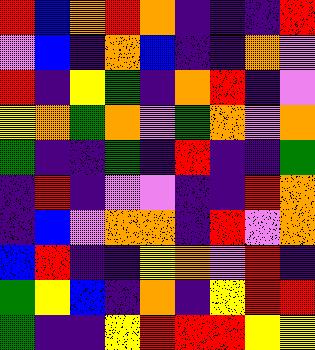[["red", "blue", "orange", "red", "orange", "indigo", "indigo", "indigo", "red"], ["violet", "blue", "indigo", "orange", "blue", "indigo", "indigo", "orange", "violet"], ["red", "indigo", "yellow", "green", "indigo", "orange", "red", "indigo", "violet"], ["yellow", "orange", "green", "orange", "violet", "green", "orange", "violet", "orange"], ["green", "indigo", "indigo", "green", "indigo", "red", "indigo", "indigo", "green"], ["indigo", "red", "indigo", "violet", "violet", "indigo", "indigo", "red", "orange"], ["indigo", "blue", "violet", "orange", "orange", "indigo", "red", "violet", "orange"], ["blue", "red", "indigo", "indigo", "yellow", "orange", "violet", "red", "indigo"], ["green", "yellow", "blue", "indigo", "orange", "indigo", "yellow", "red", "red"], ["green", "indigo", "indigo", "yellow", "red", "red", "red", "yellow", "yellow"]]